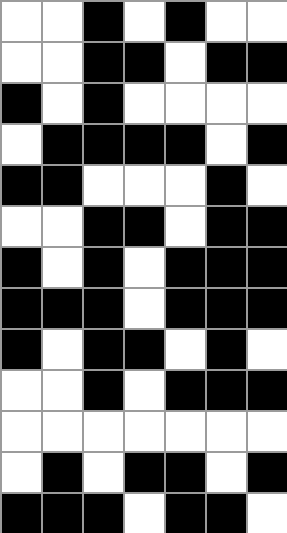[["white", "white", "black", "white", "black", "white", "white"], ["white", "white", "black", "black", "white", "black", "black"], ["black", "white", "black", "white", "white", "white", "white"], ["white", "black", "black", "black", "black", "white", "black"], ["black", "black", "white", "white", "white", "black", "white"], ["white", "white", "black", "black", "white", "black", "black"], ["black", "white", "black", "white", "black", "black", "black"], ["black", "black", "black", "white", "black", "black", "black"], ["black", "white", "black", "black", "white", "black", "white"], ["white", "white", "black", "white", "black", "black", "black"], ["white", "white", "white", "white", "white", "white", "white"], ["white", "black", "white", "black", "black", "white", "black"], ["black", "black", "black", "white", "black", "black", "white"]]